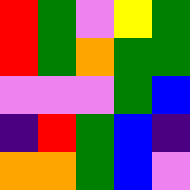[["red", "green", "violet", "yellow", "green"], ["red", "green", "orange", "green", "green"], ["violet", "violet", "violet", "green", "blue"], ["indigo", "red", "green", "blue", "indigo"], ["orange", "orange", "green", "blue", "violet"]]